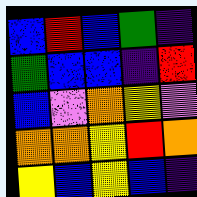[["blue", "red", "blue", "green", "indigo"], ["green", "blue", "blue", "indigo", "red"], ["blue", "violet", "orange", "yellow", "violet"], ["orange", "orange", "yellow", "red", "orange"], ["yellow", "blue", "yellow", "blue", "indigo"]]